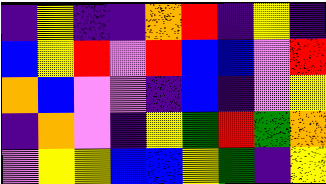[["indigo", "yellow", "indigo", "indigo", "orange", "red", "indigo", "yellow", "indigo"], ["blue", "yellow", "red", "violet", "red", "blue", "blue", "violet", "red"], ["orange", "blue", "violet", "violet", "indigo", "blue", "indigo", "violet", "yellow"], ["indigo", "orange", "violet", "indigo", "yellow", "green", "red", "green", "orange"], ["violet", "yellow", "yellow", "blue", "blue", "yellow", "green", "indigo", "yellow"]]